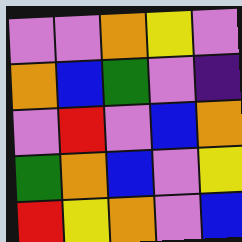[["violet", "violet", "orange", "yellow", "violet"], ["orange", "blue", "green", "violet", "indigo"], ["violet", "red", "violet", "blue", "orange"], ["green", "orange", "blue", "violet", "yellow"], ["red", "yellow", "orange", "violet", "blue"]]